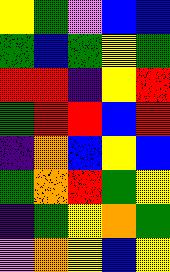[["yellow", "green", "violet", "blue", "blue"], ["green", "blue", "green", "yellow", "green"], ["red", "red", "indigo", "yellow", "red"], ["green", "red", "red", "blue", "red"], ["indigo", "orange", "blue", "yellow", "blue"], ["green", "orange", "red", "green", "yellow"], ["indigo", "green", "yellow", "orange", "green"], ["violet", "orange", "yellow", "blue", "yellow"]]